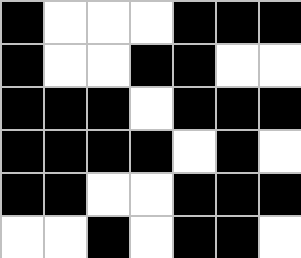[["black", "white", "white", "white", "black", "black", "black"], ["black", "white", "white", "black", "black", "white", "white"], ["black", "black", "black", "white", "black", "black", "black"], ["black", "black", "black", "black", "white", "black", "white"], ["black", "black", "white", "white", "black", "black", "black"], ["white", "white", "black", "white", "black", "black", "white"]]